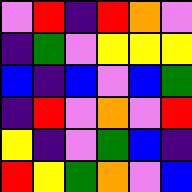[["violet", "red", "indigo", "red", "orange", "violet"], ["indigo", "green", "violet", "yellow", "yellow", "yellow"], ["blue", "indigo", "blue", "violet", "blue", "green"], ["indigo", "red", "violet", "orange", "violet", "red"], ["yellow", "indigo", "violet", "green", "blue", "indigo"], ["red", "yellow", "green", "orange", "violet", "blue"]]